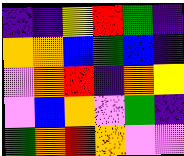[["indigo", "indigo", "yellow", "red", "green", "indigo"], ["orange", "orange", "blue", "green", "blue", "indigo"], ["violet", "orange", "red", "indigo", "orange", "yellow"], ["violet", "blue", "orange", "violet", "green", "indigo"], ["green", "orange", "red", "orange", "violet", "violet"]]